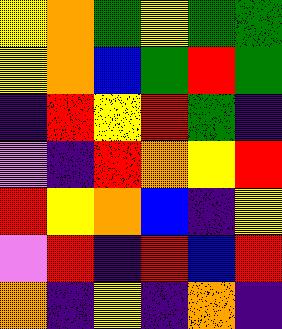[["yellow", "orange", "green", "yellow", "green", "green"], ["yellow", "orange", "blue", "green", "red", "green"], ["indigo", "red", "yellow", "red", "green", "indigo"], ["violet", "indigo", "red", "orange", "yellow", "red"], ["red", "yellow", "orange", "blue", "indigo", "yellow"], ["violet", "red", "indigo", "red", "blue", "red"], ["orange", "indigo", "yellow", "indigo", "orange", "indigo"]]